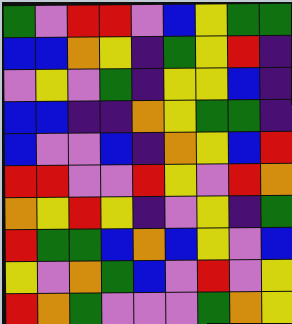[["green", "violet", "red", "red", "violet", "blue", "yellow", "green", "green"], ["blue", "blue", "orange", "yellow", "indigo", "green", "yellow", "red", "indigo"], ["violet", "yellow", "violet", "green", "indigo", "yellow", "yellow", "blue", "indigo"], ["blue", "blue", "indigo", "indigo", "orange", "yellow", "green", "green", "indigo"], ["blue", "violet", "violet", "blue", "indigo", "orange", "yellow", "blue", "red"], ["red", "red", "violet", "violet", "red", "yellow", "violet", "red", "orange"], ["orange", "yellow", "red", "yellow", "indigo", "violet", "yellow", "indigo", "green"], ["red", "green", "green", "blue", "orange", "blue", "yellow", "violet", "blue"], ["yellow", "violet", "orange", "green", "blue", "violet", "red", "violet", "yellow"], ["red", "orange", "green", "violet", "violet", "violet", "green", "orange", "yellow"]]